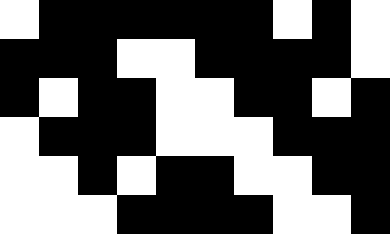[["white", "black", "black", "black", "black", "black", "black", "white", "black", "white"], ["black", "black", "black", "white", "white", "black", "black", "black", "black", "white"], ["black", "white", "black", "black", "white", "white", "black", "black", "white", "black"], ["white", "black", "black", "black", "white", "white", "white", "black", "black", "black"], ["white", "white", "black", "white", "black", "black", "white", "white", "black", "black"], ["white", "white", "white", "black", "black", "black", "black", "white", "white", "black"]]